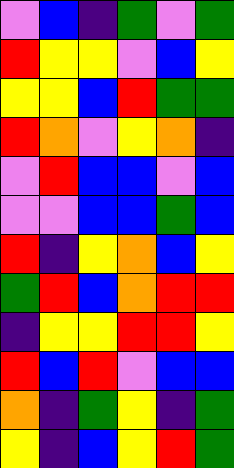[["violet", "blue", "indigo", "green", "violet", "green"], ["red", "yellow", "yellow", "violet", "blue", "yellow"], ["yellow", "yellow", "blue", "red", "green", "green"], ["red", "orange", "violet", "yellow", "orange", "indigo"], ["violet", "red", "blue", "blue", "violet", "blue"], ["violet", "violet", "blue", "blue", "green", "blue"], ["red", "indigo", "yellow", "orange", "blue", "yellow"], ["green", "red", "blue", "orange", "red", "red"], ["indigo", "yellow", "yellow", "red", "red", "yellow"], ["red", "blue", "red", "violet", "blue", "blue"], ["orange", "indigo", "green", "yellow", "indigo", "green"], ["yellow", "indigo", "blue", "yellow", "red", "green"]]